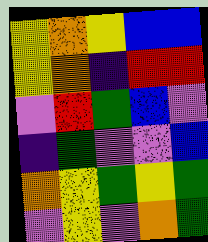[["yellow", "orange", "yellow", "blue", "blue"], ["yellow", "orange", "indigo", "red", "red"], ["violet", "red", "green", "blue", "violet"], ["indigo", "green", "violet", "violet", "blue"], ["orange", "yellow", "green", "yellow", "green"], ["violet", "yellow", "violet", "orange", "green"]]